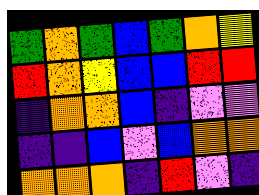[["green", "orange", "green", "blue", "green", "orange", "yellow"], ["red", "orange", "yellow", "blue", "blue", "red", "red"], ["indigo", "orange", "orange", "blue", "indigo", "violet", "violet"], ["indigo", "indigo", "blue", "violet", "blue", "orange", "orange"], ["orange", "orange", "orange", "indigo", "red", "violet", "indigo"]]